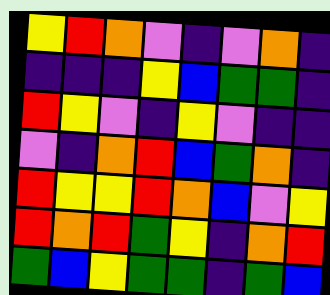[["yellow", "red", "orange", "violet", "indigo", "violet", "orange", "indigo"], ["indigo", "indigo", "indigo", "yellow", "blue", "green", "green", "indigo"], ["red", "yellow", "violet", "indigo", "yellow", "violet", "indigo", "indigo"], ["violet", "indigo", "orange", "red", "blue", "green", "orange", "indigo"], ["red", "yellow", "yellow", "red", "orange", "blue", "violet", "yellow"], ["red", "orange", "red", "green", "yellow", "indigo", "orange", "red"], ["green", "blue", "yellow", "green", "green", "indigo", "green", "blue"]]